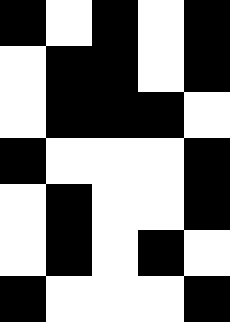[["black", "white", "black", "white", "black"], ["white", "black", "black", "white", "black"], ["white", "black", "black", "black", "white"], ["black", "white", "white", "white", "black"], ["white", "black", "white", "white", "black"], ["white", "black", "white", "black", "white"], ["black", "white", "white", "white", "black"]]